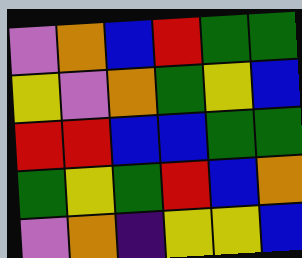[["violet", "orange", "blue", "red", "green", "green"], ["yellow", "violet", "orange", "green", "yellow", "blue"], ["red", "red", "blue", "blue", "green", "green"], ["green", "yellow", "green", "red", "blue", "orange"], ["violet", "orange", "indigo", "yellow", "yellow", "blue"]]